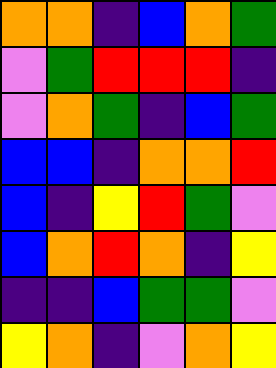[["orange", "orange", "indigo", "blue", "orange", "green"], ["violet", "green", "red", "red", "red", "indigo"], ["violet", "orange", "green", "indigo", "blue", "green"], ["blue", "blue", "indigo", "orange", "orange", "red"], ["blue", "indigo", "yellow", "red", "green", "violet"], ["blue", "orange", "red", "orange", "indigo", "yellow"], ["indigo", "indigo", "blue", "green", "green", "violet"], ["yellow", "orange", "indigo", "violet", "orange", "yellow"]]